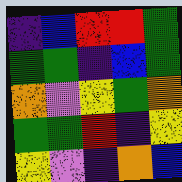[["indigo", "blue", "red", "red", "green"], ["green", "green", "indigo", "blue", "green"], ["orange", "violet", "yellow", "green", "orange"], ["green", "green", "red", "indigo", "yellow"], ["yellow", "violet", "indigo", "orange", "blue"]]